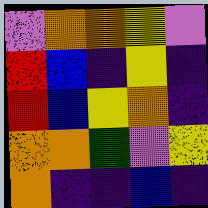[["violet", "orange", "orange", "yellow", "violet"], ["red", "blue", "indigo", "yellow", "indigo"], ["red", "blue", "yellow", "orange", "indigo"], ["orange", "orange", "green", "violet", "yellow"], ["orange", "indigo", "indigo", "blue", "indigo"]]